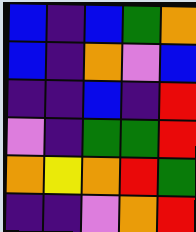[["blue", "indigo", "blue", "green", "orange"], ["blue", "indigo", "orange", "violet", "blue"], ["indigo", "indigo", "blue", "indigo", "red"], ["violet", "indigo", "green", "green", "red"], ["orange", "yellow", "orange", "red", "green"], ["indigo", "indigo", "violet", "orange", "red"]]